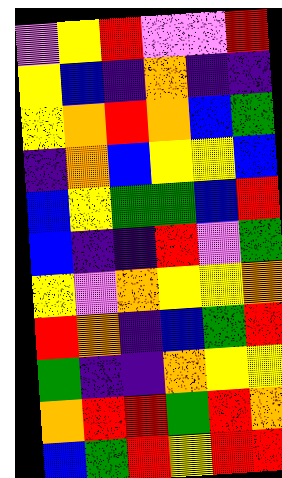[["violet", "yellow", "red", "violet", "violet", "red"], ["yellow", "blue", "indigo", "orange", "indigo", "indigo"], ["yellow", "orange", "red", "orange", "blue", "green"], ["indigo", "orange", "blue", "yellow", "yellow", "blue"], ["blue", "yellow", "green", "green", "blue", "red"], ["blue", "indigo", "indigo", "red", "violet", "green"], ["yellow", "violet", "orange", "yellow", "yellow", "orange"], ["red", "orange", "indigo", "blue", "green", "red"], ["green", "indigo", "indigo", "orange", "yellow", "yellow"], ["orange", "red", "red", "green", "red", "orange"], ["blue", "green", "red", "yellow", "red", "red"]]